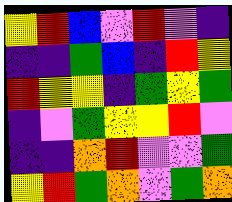[["yellow", "red", "blue", "violet", "red", "violet", "indigo"], ["indigo", "indigo", "green", "blue", "indigo", "red", "yellow"], ["red", "yellow", "yellow", "indigo", "green", "yellow", "green"], ["indigo", "violet", "green", "yellow", "yellow", "red", "violet"], ["indigo", "indigo", "orange", "red", "violet", "violet", "green"], ["yellow", "red", "green", "orange", "violet", "green", "orange"]]